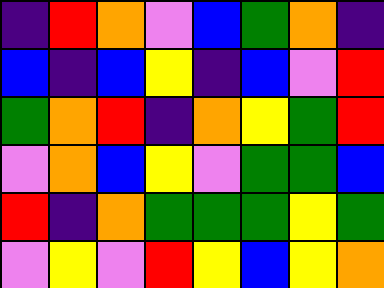[["indigo", "red", "orange", "violet", "blue", "green", "orange", "indigo"], ["blue", "indigo", "blue", "yellow", "indigo", "blue", "violet", "red"], ["green", "orange", "red", "indigo", "orange", "yellow", "green", "red"], ["violet", "orange", "blue", "yellow", "violet", "green", "green", "blue"], ["red", "indigo", "orange", "green", "green", "green", "yellow", "green"], ["violet", "yellow", "violet", "red", "yellow", "blue", "yellow", "orange"]]